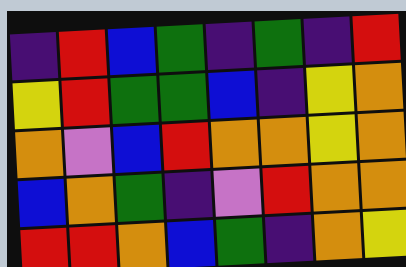[["indigo", "red", "blue", "green", "indigo", "green", "indigo", "red"], ["yellow", "red", "green", "green", "blue", "indigo", "yellow", "orange"], ["orange", "violet", "blue", "red", "orange", "orange", "yellow", "orange"], ["blue", "orange", "green", "indigo", "violet", "red", "orange", "orange"], ["red", "red", "orange", "blue", "green", "indigo", "orange", "yellow"]]